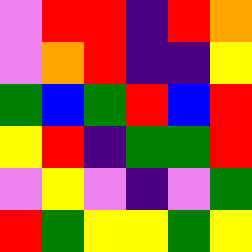[["violet", "red", "red", "indigo", "red", "orange"], ["violet", "orange", "red", "indigo", "indigo", "yellow"], ["green", "blue", "green", "red", "blue", "red"], ["yellow", "red", "indigo", "green", "green", "red"], ["violet", "yellow", "violet", "indigo", "violet", "green"], ["red", "green", "yellow", "yellow", "green", "yellow"]]